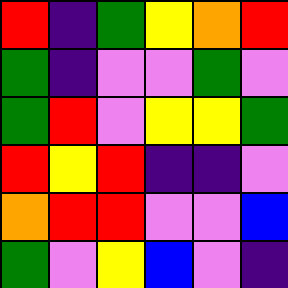[["red", "indigo", "green", "yellow", "orange", "red"], ["green", "indigo", "violet", "violet", "green", "violet"], ["green", "red", "violet", "yellow", "yellow", "green"], ["red", "yellow", "red", "indigo", "indigo", "violet"], ["orange", "red", "red", "violet", "violet", "blue"], ["green", "violet", "yellow", "blue", "violet", "indigo"]]